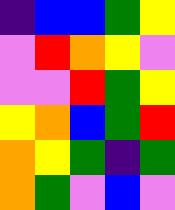[["indigo", "blue", "blue", "green", "yellow"], ["violet", "red", "orange", "yellow", "violet"], ["violet", "violet", "red", "green", "yellow"], ["yellow", "orange", "blue", "green", "red"], ["orange", "yellow", "green", "indigo", "green"], ["orange", "green", "violet", "blue", "violet"]]